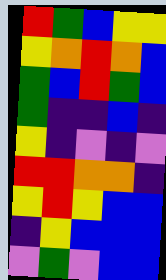[["red", "green", "blue", "yellow", "yellow"], ["yellow", "orange", "red", "orange", "blue"], ["green", "blue", "red", "green", "blue"], ["green", "indigo", "indigo", "blue", "indigo"], ["yellow", "indigo", "violet", "indigo", "violet"], ["red", "red", "orange", "orange", "indigo"], ["yellow", "red", "yellow", "blue", "blue"], ["indigo", "yellow", "blue", "blue", "blue"], ["violet", "green", "violet", "blue", "blue"]]